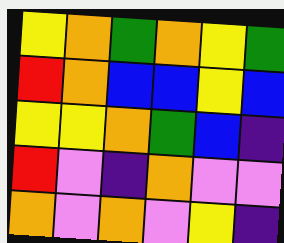[["yellow", "orange", "green", "orange", "yellow", "green"], ["red", "orange", "blue", "blue", "yellow", "blue"], ["yellow", "yellow", "orange", "green", "blue", "indigo"], ["red", "violet", "indigo", "orange", "violet", "violet"], ["orange", "violet", "orange", "violet", "yellow", "indigo"]]